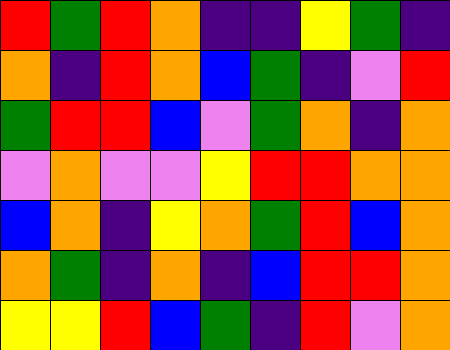[["red", "green", "red", "orange", "indigo", "indigo", "yellow", "green", "indigo"], ["orange", "indigo", "red", "orange", "blue", "green", "indigo", "violet", "red"], ["green", "red", "red", "blue", "violet", "green", "orange", "indigo", "orange"], ["violet", "orange", "violet", "violet", "yellow", "red", "red", "orange", "orange"], ["blue", "orange", "indigo", "yellow", "orange", "green", "red", "blue", "orange"], ["orange", "green", "indigo", "orange", "indigo", "blue", "red", "red", "orange"], ["yellow", "yellow", "red", "blue", "green", "indigo", "red", "violet", "orange"]]